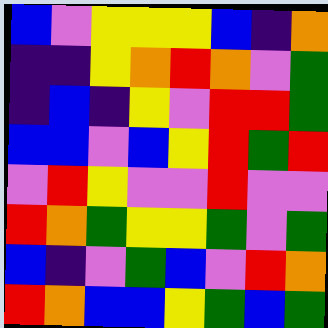[["blue", "violet", "yellow", "yellow", "yellow", "blue", "indigo", "orange"], ["indigo", "indigo", "yellow", "orange", "red", "orange", "violet", "green"], ["indigo", "blue", "indigo", "yellow", "violet", "red", "red", "green"], ["blue", "blue", "violet", "blue", "yellow", "red", "green", "red"], ["violet", "red", "yellow", "violet", "violet", "red", "violet", "violet"], ["red", "orange", "green", "yellow", "yellow", "green", "violet", "green"], ["blue", "indigo", "violet", "green", "blue", "violet", "red", "orange"], ["red", "orange", "blue", "blue", "yellow", "green", "blue", "green"]]